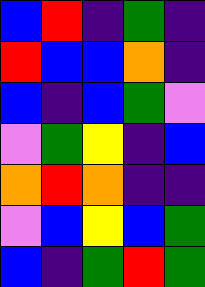[["blue", "red", "indigo", "green", "indigo"], ["red", "blue", "blue", "orange", "indigo"], ["blue", "indigo", "blue", "green", "violet"], ["violet", "green", "yellow", "indigo", "blue"], ["orange", "red", "orange", "indigo", "indigo"], ["violet", "blue", "yellow", "blue", "green"], ["blue", "indigo", "green", "red", "green"]]